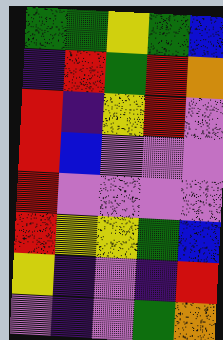[["green", "green", "yellow", "green", "blue"], ["indigo", "red", "green", "red", "orange"], ["red", "indigo", "yellow", "red", "violet"], ["red", "blue", "violet", "violet", "violet"], ["red", "violet", "violet", "violet", "violet"], ["red", "yellow", "yellow", "green", "blue"], ["yellow", "indigo", "violet", "indigo", "red"], ["violet", "indigo", "violet", "green", "orange"]]